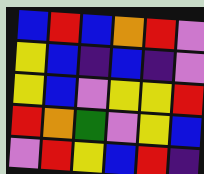[["blue", "red", "blue", "orange", "red", "violet"], ["yellow", "blue", "indigo", "blue", "indigo", "violet"], ["yellow", "blue", "violet", "yellow", "yellow", "red"], ["red", "orange", "green", "violet", "yellow", "blue"], ["violet", "red", "yellow", "blue", "red", "indigo"]]